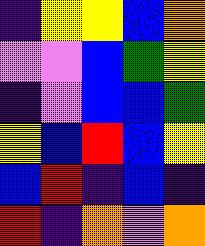[["indigo", "yellow", "yellow", "blue", "orange"], ["violet", "violet", "blue", "green", "yellow"], ["indigo", "violet", "blue", "blue", "green"], ["yellow", "blue", "red", "blue", "yellow"], ["blue", "red", "indigo", "blue", "indigo"], ["red", "indigo", "orange", "violet", "orange"]]